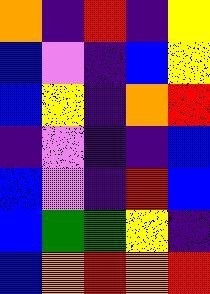[["orange", "indigo", "red", "indigo", "yellow"], ["blue", "violet", "indigo", "blue", "yellow"], ["blue", "yellow", "indigo", "orange", "red"], ["indigo", "violet", "indigo", "indigo", "blue"], ["blue", "violet", "indigo", "red", "blue"], ["blue", "green", "green", "yellow", "indigo"], ["blue", "orange", "red", "orange", "red"]]